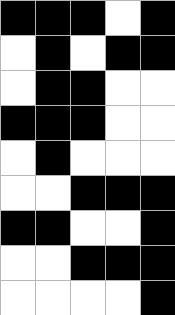[["black", "black", "black", "white", "black"], ["white", "black", "white", "black", "black"], ["white", "black", "black", "white", "white"], ["black", "black", "black", "white", "white"], ["white", "black", "white", "white", "white"], ["white", "white", "black", "black", "black"], ["black", "black", "white", "white", "black"], ["white", "white", "black", "black", "black"], ["white", "white", "white", "white", "black"]]